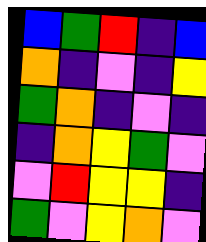[["blue", "green", "red", "indigo", "blue"], ["orange", "indigo", "violet", "indigo", "yellow"], ["green", "orange", "indigo", "violet", "indigo"], ["indigo", "orange", "yellow", "green", "violet"], ["violet", "red", "yellow", "yellow", "indigo"], ["green", "violet", "yellow", "orange", "violet"]]